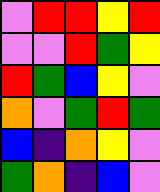[["violet", "red", "red", "yellow", "red"], ["violet", "violet", "red", "green", "yellow"], ["red", "green", "blue", "yellow", "violet"], ["orange", "violet", "green", "red", "green"], ["blue", "indigo", "orange", "yellow", "violet"], ["green", "orange", "indigo", "blue", "violet"]]